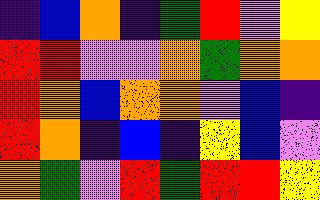[["indigo", "blue", "orange", "indigo", "green", "red", "violet", "yellow"], ["red", "red", "violet", "violet", "orange", "green", "orange", "orange"], ["red", "orange", "blue", "orange", "orange", "violet", "blue", "indigo"], ["red", "orange", "indigo", "blue", "indigo", "yellow", "blue", "violet"], ["orange", "green", "violet", "red", "green", "red", "red", "yellow"]]